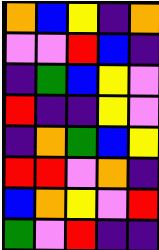[["orange", "blue", "yellow", "indigo", "orange"], ["violet", "violet", "red", "blue", "indigo"], ["indigo", "green", "blue", "yellow", "violet"], ["red", "indigo", "indigo", "yellow", "violet"], ["indigo", "orange", "green", "blue", "yellow"], ["red", "red", "violet", "orange", "indigo"], ["blue", "orange", "yellow", "violet", "red"], ["green", "violet", "red", "indigo", "indigo"]]